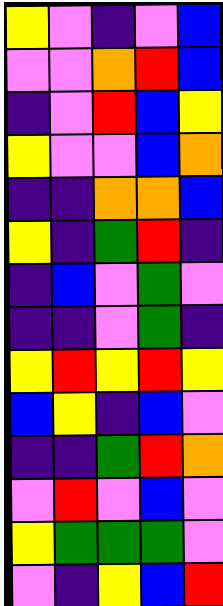[["yellow", "violet", "indigo", "violet", "blue"], ["violet", "violet", "orange", "red", "blue"], ["indigo", "violet", "red", "blue", "yellow"], ["yellow", "violet", "violet", "blue", "orange"], ["indigo", "indigo", "orange", "orange", "blue"], ["yellow", "indigo", "green", "red", "indigo"], ["indigo", "blue", "violet", "green", "violet"], ["indigo", "indigo", "violet", "green", "indigo"], ["yellow", "red", "yellow", "red", "yellow"], ["blue", "yellow", "indigo", "blue", "violet"], ["indigo", "indigo", "green", "red", "orange"], ["violet", "red", "violet", "blue", "violet"], ["yellow", "green", "green", "green", "violet"], ["violet", "indigo", "yellow", "blue", "red"]]